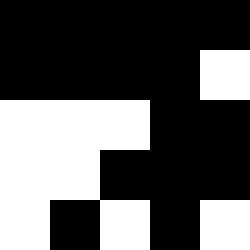[["black", "black", "black", "black", "black"], ["black", "black", "black", "black", "white"], ["white", "white", "white", "black", "black"], ["white", "white", "black", "black", "black"], ["white", "black", "white", "black", "white"]]